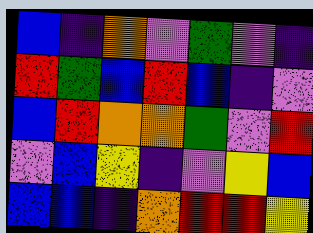[["blue", "indigo", "orange", "violet", "green", "violet", "indigo"], ["red", "green", "blue", "red", "blue", "indigo", "violet"], ["blue", "red", "orange", "orange", "green", "violet", "red"], ["violet", "blue", "yellow", "indigo", "violet", "yellow", "blue"], ["blue", "blue", "indigo", "orange", "red", "red", "yellow"]]